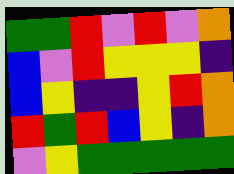[["green", "green", "red", "violet", "red", "violet", "orange"], ["blue", "violet", "red", "yellow", "yellow", "yellow", "indigo"], ["blue", "yellow", "indigo", "indigo", "yellow", "red", "orange"], ["red", "green", "red", "blue", "yellow", "indigo", "orange"], ["violet", "yellow", "green", "green", "green", "green", "green"]]